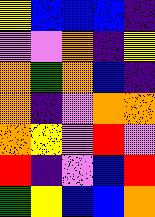[["yellow", "blue", "blue", "blue", "indigo"], ["violet", "violet", "orange", "indigo", "yellow"], ["orange", "green", "orange", "blue", "indigo"], ["orange", "indigo", "violet", "orange", "orange"], ["orange", "yellow", "violet", "red", "violet"], ["red", "indigo", "violet", "blue", "red"], ["green", "yellow", "blue", "blue", "orange"]]